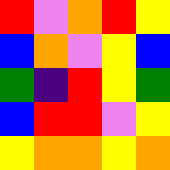[["red", "violet", "orange", "red", "yellow"], ["blue", "orange", "violet", "yellow", "blue"], ["green", "indigo", "red", "yellow", "green"], ["blue", "red", "red", "violet", "yellow"], ["yellow", "orange", "orange", "yellow", "orange"]]